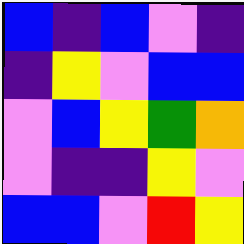[["blue", "indigo", "blue", "violet", "indigo"], ["indigo", "yellow", "violet", "blue", "blue"], ["violet", "blue", "yellow", "green", "orange"], ["violet", "indigo", "indigo", "yellow", "violet"], ["blue", "blue", "violet", "red", "yellow"]]